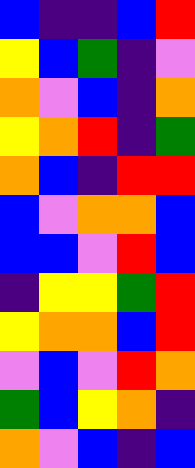[["blue", "indigo", "indigo", "blue", "red"], ["yellow", "blue", "green", "indigo", "violet"], ["orange", "violet", "blue", "indigo", "orange"], ["yellow", "orange", "red", "indigo", "green"], ["orange", "blue", "indigo", "red", "red"], ["blue", "violet", "orange", "orange", "blue"], ["blue", "blue", "violet", "red", "blue"], ["indigo", "yellow", "yellow", "green", "red"], ["yellow", "orange", "orange", "blue", "red"], ["violet", "blue", "violet", "red", "orange"], ["green", "blue", "yellow", "orange", "indigo"], ["orange", "violet", "blue", "indigo", "blue"]]